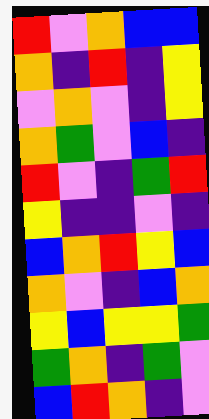[["red", "violet", "orange", "blue", "blue"], ["orange", "indigo", "red", "indigo", "yellow"], ["violet", "orange", "violet", "indigo", "yellow"], ["orange", "green", "violet", "blue", "indigo"], ["red", "violet", "indigo", "green", "red"], ["yellow", "indigo", "indigo", "violet", "indigo"], ["blue", "orange", "red", "yellow", "blue"], ["orange", "violet", "indigo", "blue", "orange"], ["yellow", "blue", "yellow", "yellow", "green"], ["green", "orange", "indigo", "green", "violet"], ["blue", "red", "orange", "indigo", "violet"]]